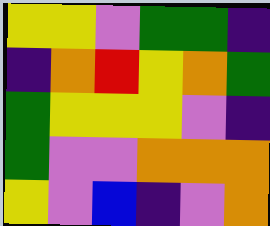[["yellow", "yellow", "violet", "green", "green", "indigo"], ["indigo", "orange", "red", "yellow", "orange", "green"], ["green", "yellow", "yellow", "yellow", "violet", "indigo"], ["green", "violet", "violet", "orange", "orange", "orange"], ["yellow", "violet", "blue", "indigo", "violet", "orange"]]